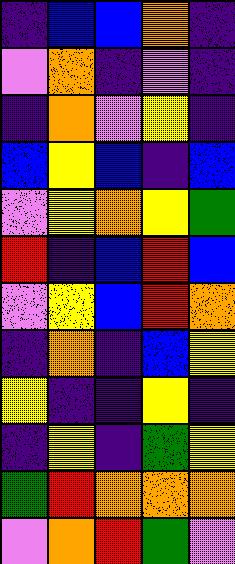[["indigo", "blue", "blue", "orange", "indigo"], ["violet", "orange", "indigo", "violet", "indigo"], ["indigo", "orange", "violet", "yellow", "indigo"], ["blue", "yellow", "blue", "indigo", "blue"], ["violet", "yellow", "orange", "yellow", "green"], ["red", "indigo", "blue", "red", "blue"], ["violet", "yellow", "blue", "red", "orange"], ["indigo", "orange", "indigo", "blue", "yellow"], ["yellow", "indigo", "indigo", "yellow", "indigo"], ["indigo", "yellow", "indigo", "green", "yellow"], ["green", "red", "orange", "orange", "orange"], ["violet", "orange", "red", "green", "violet"]]